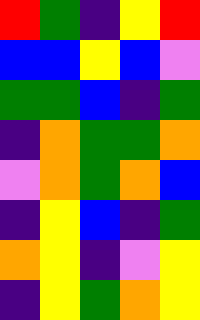[["red", "green", "indigo", "yellow", "red"], ["blue", "blue", "yellow", "blue", "violet"], ["green", "green", "blue", "indigo", "green"], ["indigo", "orange", "green", "green", "orange"], ["violet", "orange", "green", "orange", "blue"], ["indigo", "yellow", "blue", "indigo", "green"], ["orange", "yellow", "indigo", "violet", "yellow"], ["indigo", "yellow", "green", "orange", "yellow"]]